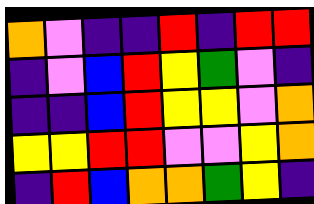[["orange", "violet", "indigo", "indigo", "red", "indigo", "red", "red"], ["indigo", "violet", "blue", "red", "yellow", "green", "violet", "indigo"], ["indigo", "indigo", "blue", "red", "yellow", "yellow", "violet", "orange"], ["yellow", "yellow", "red", "red", "violet", "violet", "yellow", "orange"], ["indigo", "red", "blue", "orange", "orange", "green", "yellow", "indigo"]]